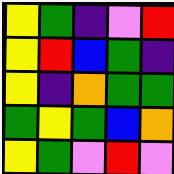[["yellow", "green", "indigo", "violet", "red"], ["yellow", "red", "blue", "green", "indigo"], ["yellow", "indigo", "orange", "green", "green"], ["green", "yellow", "green", "blue", "orange"], ["yellow", "green", "violet", "red", "violet"]]